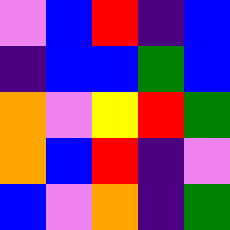[["violet", "blue", "red", "indigo", "blue"], ["indigo", "blue", "blue", "green", "blue"], ["orange", "violet", "yellow", "red", "green"], ["orange", "blue", "red", "indigo", "violet"], ["blue", "violet", "orange", "indigo", "green"]]